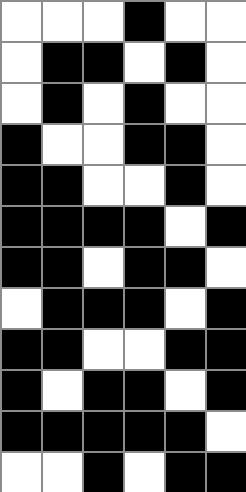[["white", "white", "white", "black", "white", "white"], ["white", "black", "black", "white", "black", "white"], ["white", "black", "white", "black", "white", "white"], ["black", "white", "white", "black", "black", "white"], ["black", "black", "white", "white", "black", "white"], ["black", "black", "black", "black", "white", "black"], ["black", "black", "white", "black", "black", "white"], ["white", "black", "black", "black", "white", "black"], ["black", "black", "white", "white", "black", "black"], ["black", "white", "black", "black", "white", "black"], ["black", "black", "black", "black", "black", "white"], ["white", "white", "black", "white", "black", "black"]]